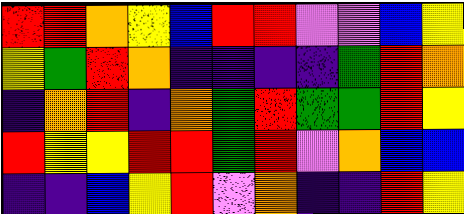[["red", "red", "orange", "yellow", "blue", "red", "red", "violet", "violet", "blue", "yellow"], ["yellow", "green", "red", "orange", "indigo", "indigo", "indigo", "indigo", "green", "red", "orange"], ["indigo", "orange", "red", "indigo", "orange", "green", "red", "green", "green", "red", "yellow"], ["red", "yellow", "yellow", "red", "red", "green", "red", "violet", "orange", "blue", "blue"], ["indigo", "indigo", "blue", "yellow", "red", "violet", "orange", "indigo", "indigo", "red", "yellow"]]